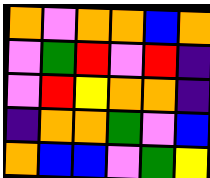[["orange", "violet", "orange", "orange", "blue", "orange"], ["violet", "green", "red", "violet", "red", "indigo"], ["violet", "red", "yellow", "orange", "orange", "indigo"], ["indigo", "orange", "orange", "green", "violet", "blue"], ["orange", "blue", "blue", "violet", "green", "yellow"]]